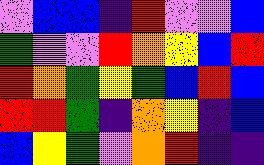[["violet", "blue", "blue", "indigo", "red", "violet", "violet", "blue"], ["green", "violet", "violet", "red", "orange", "yellow", "blue", "red"], ["red", "orange", "green", "yellow", "green", "blue", "red", "blue"], ["red", "red", "green", "indigo", "orange", "yellow", "indigo", "blue"], ["blue", "yellow", "green", "violet", "orange", "red", "indigo", "indigo"]]